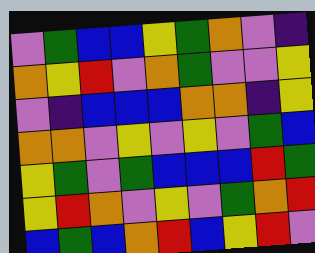[["violet", "green", "blue", "blue", "yellow", "green", "orange", "violet", "indigo"], ["orange", "yellow", "red", "violet", "orange", "green", "violet", "violet", "yellow"], ["violet", "indigo", "blue", "blue", "blue", "orange", "orange", "indigo", "yellow"], ["orange", "orange", "violet", "yellow", "violet", "yellow", "violet", "green", "blue"], ["yellow", "green", "violet", "green", "blue", "blue", "blue", "red", "green"], ["yellow", "red", "orange", "violet", "yellow", "violet", "green", "orange", "red"], ["blue", "green", "blue", "orange", "red", "blue", "yellow", "red", "violet"]]